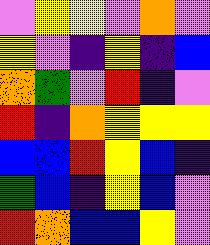[["violet", "yellow", "yellow", "violet", "orange", "violet"], ["yellow", "violet", "indigo", "yellow", "indigo", "blue"], ["orange", "green", "violet", "red", "indigo", "violet"], ["red", "indigo", "orange", "yellow", "yellow", "yellow"], ["blue", "blue", "red", "yellow", "blue", "indigo"], ["green", "blue", "indigo", "yellow", "blue", "violet"], ["red", "orange", "blue", "blue", "yellow", "violet"]]